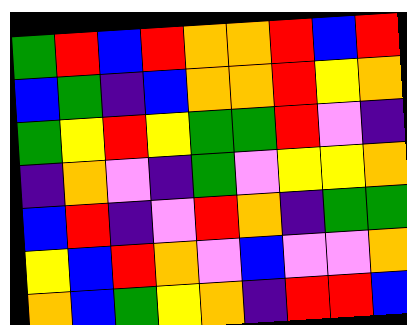[["green", "red", "blue", "red", "orange", "orange", "red", "blue", "red"], ["blue", "green", "indigo", "blue", "orange", "orange", "red", "yellow", "orange"], ["green", "yellow", "red", "yellow", "green", "green", "red", "violet", "indigo"], ["indigo", "orange", "violet", "indigo", "green", "violet", "yellow", "yellow", "orange"], ["blue", "red", "indigo", "violet", "red", "orange", "indigo", "green", "green"], ["yellow", "blue", "red", "orange", "violet", "blue", "violet", "violet", "orange"], ["orange", "blue", "green", "yellow", "orange", "indigo", "red", "red", "blue"]]